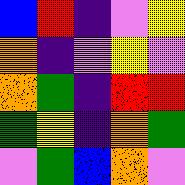[["blue", "red", "indigo", "violet", "yellow"], ["orange", "indigo", "violet", "yellow", "violet"], ["orange", "green", "indigo", "red", "red"], ["green", "yellow", "indigo", "orange", "green"], ["violet", "green", "blue", "orange", "violet"]]